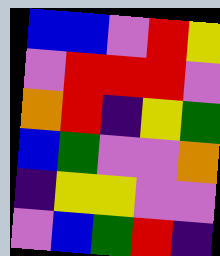[["blue", "blue", "violet", "red", "yellow"], ["violet", "red", "red", "red", "violet"], ["orange", "red", "indigo", "yellow", "green"], ["blue", "green", "violet", "violet", "orange"], ["indigo", "yellow", "yellow", "violet", "violet"], ["violet", "blue", "green", "red", "indigo"]]